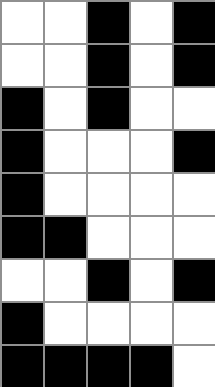[["white", "white", "black", "white", "black"], ["white", "white", "black", "white", "black"], ["black", "white", "black", "white", "white"], ["black", "white", "white", "white", "black"], ["black", "white", "white", "white", "white"], ["black", "black", "white", "white", "white"], ["white", "white", "black", "white", "black"], ["black", "white", "white", "white", "white"], ["black", "black", "black", "black", "white"]]